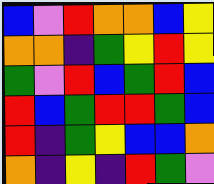[["blue", "violet", "red", "orange", "orange", "blue", "yellow"], ["orange", "orange", "indigo", "green", "yellow", "red", "yellow"], ["green", "violet", "red", "blue", "green", "red", "blue"], ["red", "blue", "green", "red", "red", "green", "blue"], ["red", "indigo", "green", "yellow", "blue", "blue", "orange"], ["orange", "indigo", "yellow", "indigo", "red", "green", "violet"]]